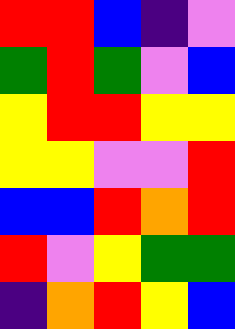[["red", "red", "blue", "indigo", "violet"], ["green", "red", "green", "violet", "blue"], ["yellow", "red", "red", "yellow", "yellow"], ["yellow", "yellow", "violet", "violet", "red"], ["blue", "blue", "red", "orange", "red"], ["red", "violet", "yellow", "green", "green"], ["indigo", "orange", "red", "yellow", "blue"]]